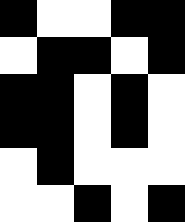[["black", "white", "white", "black", "black"], ["white", "black", "black", "white", "black"], ["black", "black", "white", "black", "white"], ["black", "black", "white", "black", "white"], ["white", "black", "white", "white", "white"], ["white", "white", "black", "white", "black"]]